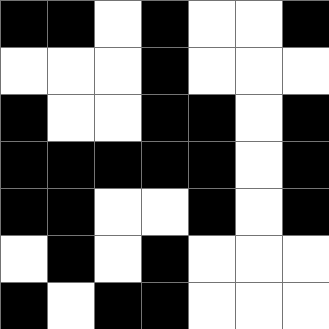[["black", "black", "white", "black", "white", "white", "black"], ["white", "white", "white", "black", "white", "white", "white"], ["black", "white", "white", "black", "black", "white", "black"], ["black", "black", "black", "black", "black", "white", "black"], ["black", "black", "white", "white", "black", "white", "black"], ["white", "black", "white", "black", "white", "white", "white"], ["black", "white", "black", "black", "white", "white", "white"]]